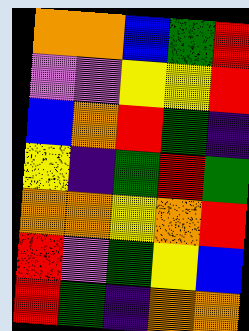[["orange", "orange", "blue", "green", "red"], ["violet", "violet", "yellow", "yellow", "red"], ["blue", "orange", "red", "green", "indigo"], ["yellow", "indigo", "green", "red", "green"], ["orange", "orange", "yellow", "orange", "red"], ["red", "violet", "green", "yellow", "blue"], ["red", "green", "indigo", "orange", "orange"]]